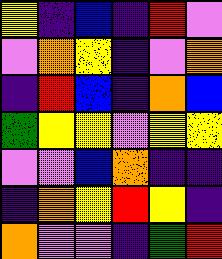[["yellow", "indigo", "blue", "indigo", "red", "violet"], ["violet", "orange", "yellow", "indigo", "violet", "orange"], ["indigo", "red", "blue", "indigo", "orange", "blue"], ["green", "yellow", "yellow", "violet", "yellow", "yellow"], ["violet", "violet", "blue", "orange", "indigo", "indigo"], ["indigo", "orange", "yellow", "red", "yellow", "indigo"], ["orange", "violet", "violet", "indigo", "green", "red"]]